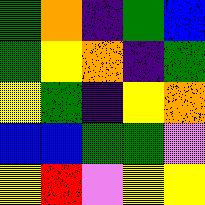[["green", "orange", "indigo", "green", "blue"], ["green", "yellow", "orange", "indigo", "green"], ["yellow", "green", "indigo", "yellow", "orange"], ["blue", "blue", "green", "green", "violet"], ["yellow", "red", "violet", "yellow", "yellow"]]